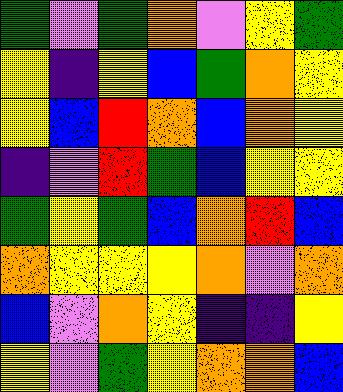[["green", "violet", "green", "orange", "violet", "yellow", "green"], ["yellow", "indigo", "yellow", "blue", "green", "orange", "yellow"], ["yellow", "blue", "red", "orange", "blue", "orange", "yellow"], ["indigo", "violet", "red", "green", "blue", "yellow", "yellow"], ["green", "yellow", "green", "blue", "orange", "red", "blue"], ["orange", "yellow", "yellow", "yellow", "orange", "violet", "orange"], ["blue", "violet", "orange", "yellow", "indigo", "indigo", "yellow"], ["yellow", "violet", "green", "yellow", "orange", "orange", "blue"]]